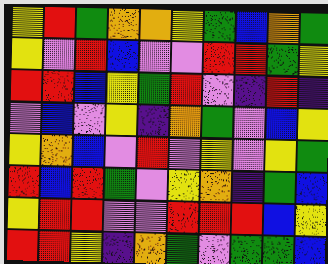[["yellow", "red", "green", "orange", "orange", "yellow", "green", "blue", "orange", "green"], ["yellow", "violet", "red", "blue", "violet", "violet", "red", "red", "green", "yellow"], ["red", "red", "blue", "yellow", "green", "red", "violet", "indigo", "red", "indigo"], ["violet", "blue", "violet", "yellow", "indigo", "orange", "green", "violet", "blue", "yellow"], ["yellow", "orange", "blue", "violet", "red", "violet", "yellow", "violet", "yellow", "green"], ["red", "blue", "red", "green", "violet", "yellow", "orange", "indigo", "green", "blue"], ["yellow", "red", "red", "violet", "violet", "red", "red", "red", "blue", "yellow"], ["red", "red", "yellow", "indigo", "orange", "green", "violet", "green", "green", "blue"]]